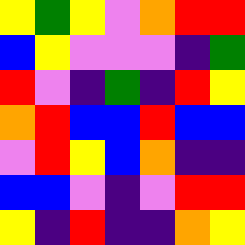[["yellow", "green", "yellow", "violet", "orange", "red", "red"], ["blue", "yellow", "violet", "violet", "violet", "indigo", "green"], ["red", "violet", "indigo", "green", "indigo", "red", "yellow"], ["orange", "red", "blue", "blue", "red", "blue", "blue"], ["violet", "red", "yellow", "blue", "orange", "indigo", "indigo"], ["blue", "blue", "violet", "indigo", "violet", "red", "red"], ["yellow", "indigo", "red", "indigo", "indigo", "orange", "yellow"]]